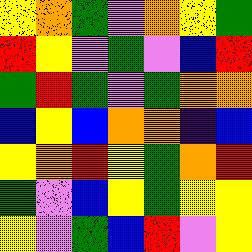[["yellow", "orange", "green", "violet", "orange", "yellow", "green"], ["red", "yellow", "violet", "green", "violet", "blue", "red"], ["green", "red", "green", "violet", "green", "orange", "orange"], ["blue", "yellow", "blue", "orange", "orange", "indigo", "blue"], ["yellow", "orange", "red", "yellow", "green", "orange", "red"], ["green", "violet", "blue", "yellow", "green", "yellow", "yellow"], ["yellow", "violet", "green", "blue", "red", "violet", "yellow"]]